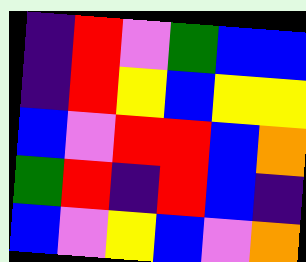[["indigo", "red", "violet", "green", "blue", "blue"], ["indigo", "red", "yellow", "blue", "yellow", "yellow"], ["blue", "violet", "red", "red", "blue", "orange"], ["green", "red", "indigo", "red", "blue", "indigo"], ["blue", "violet", "yellow", "blue", "violet", "orange"]]